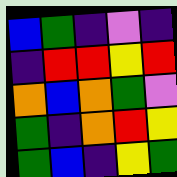[["blue", "green", "indigo", "violet", "indigo"], ["indigo", "red", "red", "yellow", "red"], ["orange", "blue", "orange", "green", "violet"], ["green", "indigo", "orange", "red", "yellow"], ["green", "blue", "indigo", "yellow", "green"]]